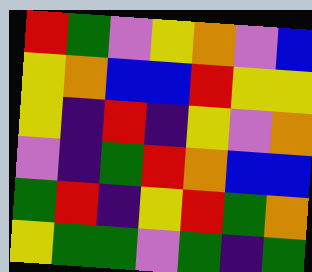[["red", "green", "violet", "yellow", "orange", "violet", "blue"], ["yellow", "orange", "blue", "blue", "red", "yellow", "yellow"], ["yellow", "indigo", "red", "indigo", "yellow", "violet", "orange"], ["violet", "indigo", "green", "red", "orange", "blue", "blue"], ["green", "red", "indigo", "yellow", "red", "green", "orange"], ["yellow", "green", "green", "violet", "green", "indigo", "green"]]